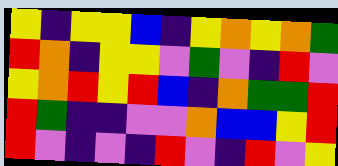[["yellow", "indigo", "yellow", "yellow", "blue", "indigo", "yellow", "orange", "yellow", "orange", "green"], ["red", "orange", "indigo", "yellow", "yellow", "violet", "green", "violet", "indigo", "red", "violet"], ["yellow", "orange", "red", "yellow", "red", "blue", "indigo", "orange", "green", "green", "red"], ["red", "green", "indigo", "indigo", "violet", "violet", "orange", "blue", "blue", "yellow", "red"], ["red", "violet", "indigo", "violet", "indigo", "red", "violet", "indigo", "red", "violet", "yellow"]]